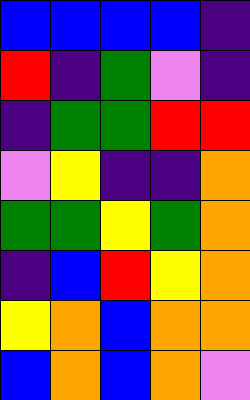[["blue", "blue", "blue", "blue", "indigo"], ["red", "indigo", "green", "violet", "indigo"], ["indigo", "green", "green", "red", "red"], ["violet", "yellow", "indigo", "indigo", "orange"], ["green", "green", "yellow", "green", "orange"], ["indigo", "blue", "red", "yellow", "orange"], ["yellow", "orange", "blue", "orange", "orange"], ["blue", "orange", "blue", "orange", "violet"]]